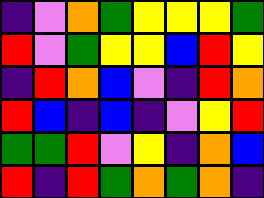[["indigo", "violet", "orange", "green", "yellow", "yellow", "yellow", "green"], ["red", "violet", "green", "yellow", "yellow", "blue", "red", "yellow"], ["indigo", "red", "orange", "blue", "violet", "indigo", "red", "orange"], ["red", "blue", "indigo", "blue", "indigo", "violet", "yellow", "red"], ["green", "green", "red", "violet", "yellow", "indigo", "orange", "blue"], ["red", "indigo", "red", "green", "orange", "green", "orange", "indigo"]]